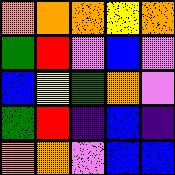[["orange", "orange", "orange", "yellow", "orange"], ["green", "red", "violet", "blue", "violet"], ["blue", "yellow", "green", "orange", "violet"], ["green", "red", "indigo", "blue", "indigo"], ["orange", "orange", "violet", "blue", "blue"]]